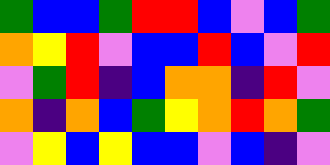[["green", "blue", "blue", "green", "red", "red", "blue", "violet", "blue", "green"], ["orange", "yellow", "red", "violet", "blue", "blue", "red", "blue", "violet", "red"], ["violet", "green", "red", "indigo", "blue", "orange", "orange", "indigo", "red", "violet"], ["orange", "indigo", "orange", "blue", "green", "yellow", "orange", "red", "orange", "green"], ["violet", "yellow", "blue", "yellow", "blue", "blue", "violet", "blue", "indigo", "violet"]]